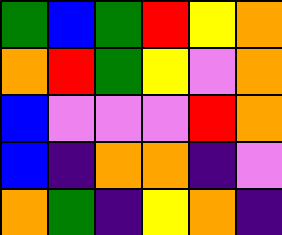[["green", "blue", "green", "red", "yellow", "orange"], ["orange", "red", "green", "yellow", "violet", "orange"], ["blue", "violet", "violet", "violet", "red", "orange"], ["blue", "indigo", "orange", "orange", "indigo", "violet"], ["orange", "green", "indigo", "yellow", "orange", "indigo"]]